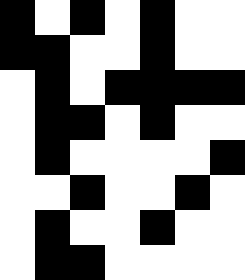[["black", "white", "black", "white", "black", "white", "white"], ["black", "black", "white", "white", "black", "white", "white"], ["white", "black", "white", "black", "black", "black", "black"], ["white", "black", "black", "white", "black", "white", "white"], ["white", "black", "white", "white", "white", "white", "black"], ["white", "white", "black", "white", "white", "black", "white"], ["white", "black", "white", "white", "black", "white", "white"], ["white", "black", "black", "white", "white", "white", "white"]]